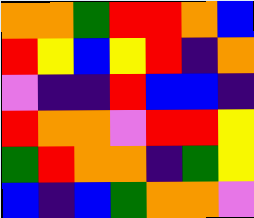[["orange", "orange", "green", "red", "red", "orange", "blue"], ["red", "yellow", "blue", "yellow", "red", "indigo", "orange"], ["violet", "indigo", "indigo", "red", "blue", "blue", "indigo"], ["red", "orange", "orange", "violet", "red", "red", "yellow"], ["green", "red", "orange", "orange", "indigo", "green", "yellow"], ["blue", "indigo", "blue", "green", "orange", "orange", "violet"]]